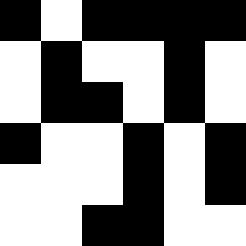[["black", "white", "black", "black", "black", "black"], ["white", "black", "white", "white", "black", "white"], ["white", "black", "black", "white", "black", "white"], ["black", "white", "white", "black", "white", "black"], ["white", "white", "white", "black", "white", "black"], ["white", "white", "black", "black", "white", "white"]]